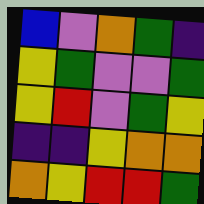[["blue", "violet", "orange", "green", "indigo"], ["yellow", "green", "violet", "violet", "green"], ["yellow", "red", "violet", "green", "yellow"], ["indigo", "indigo", "yellow", "orange", "orange"], ["orange", "yellow", "red", "red", "green"]]